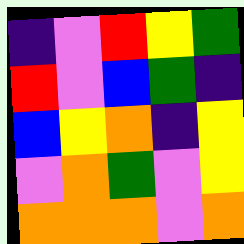[["indigo", "violet", "red", "yellow", "green"], ["red", "violet", "blue", "green", "indigo"], ["blue", "yellow", "orange", "indigo", "yellow"], ["violet", "orange", "green", "violet", "yellow"], ["orange", "orange", "orange", "violet", "orange"]]